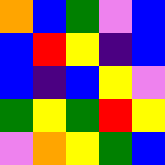[["orange", "blue", "green", "violet", "blue"], ["blue", "red", "yellow", "indigo", "blue"], ["blue", "indigo", "blue", "yellow", "violet"], ["green", "yellow", "green", "red", "yellow"], ["violet", "orange", "yellow", "green", "blue"]]